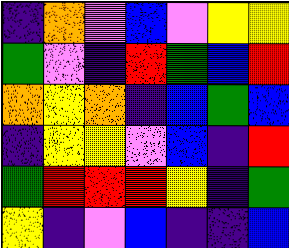[["indigo", "orange", "violet", "blue", "violet", "yellow", "yellow"], ["green", "violet", "indigo", "red", "green", "blue", "red"], ["orange", "yellow", "orange", "indigo", "blue", "green", "blue"], ["indigo", "yellow", "yellow", "violet", "blue", "indigo", "red"], ["green", "red", "red", "red", "yellow", "indigo", "green"], ["yellow", "indigo", "violet", "blue", "indigo", "indigo", "blue"]]